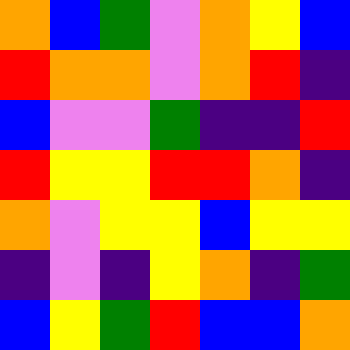[["orange", "blue", "green", "violet", "orange", "yellow", "blue"], ["red", "orange", "orange", "violet", "orange", "red", "indigo"], ["blue", "violet", "violet", "green", "indigo", "indigo", "red"], ["red", "yellow", "yellow", "red", "red", "orange", "indigo"], ["orange", "violet", "yellow", "yellow", "blue", "yellow", "yellow"], ["indigo", "violet", "indigo", "yellow", "orange", "indigo", "green"], ["blue", "yellow", "green", "red", "blue", "blue", "orange"]]